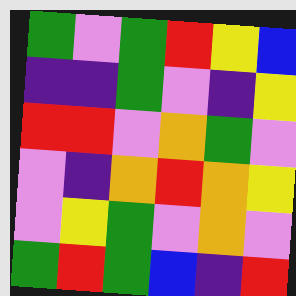[["green", "violet", "green", "red", "yellow", "blue"], ["indigo", "indigo", "green", "violet", "indigo", "yellow"], ["red", "red", "violet", "orange", "green", "violet"], ["violet", "indigo", "orange", "red", "orange", "yellow"], ["violet", "yellow", "green", "violet", "orange", "violet"], ["green", "red", "green", "blue", "indigo", "red"]]